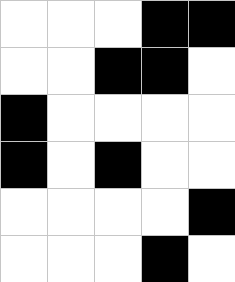[["white", "white", "white", "black", "black"], ["white", "white", "black", "black", "white"], ["black", "white", "white", "white", "white"], ["black", "white", "black", "white", "white"], ["white", "white", "white", "white", "black"], ["white", "white", "white", "black", "white"]]